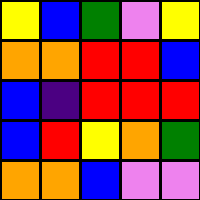[["yellow", "blue", "green", "violet", "yellow"], ["orange", "orange", "red", "red", "blue"], ["blue", "indigo", "red", "red", "red"], ["blue", "red", "yellow", "orange", "green"], ["orange", "orange", "blue", "violet", "violet"]]